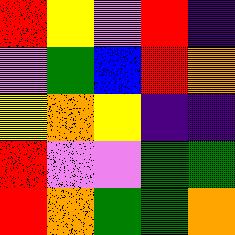[["red", "yellow", "violet", "red", "indigo"], ["violet", "green", "blue", "red", "orange"], ["yellow", "orange", "yellow", "indigo", "indigo"], ["red", "violet", "violet", "green", "green"], ["red", "orange", "green", "green", "orange"]]